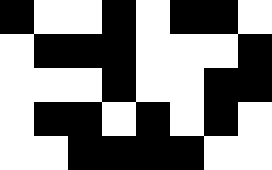[["black", "white", "white", "black", "white", "black", "black", "white"], ["white", "black", "black", "black", "white", "white", "white", "black"], ["white", "white", "white", "black", "white", "white", "black", "black"], ["white", "black", "black", "white", "black", "white", "black", "white"], ["white", "white", "black", "black", "black", "black", "white", "white"]]